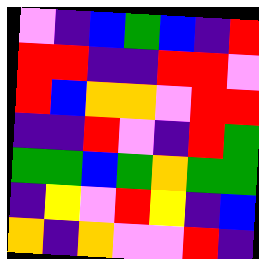[["violet", "indigo", "blue", "green", "blue", "indigo", "red"], ["red", "red", "indigo", "indigo", "red", "red", "violet"], ["red", "blue", "orange", "orange", "violet", "red", "red"], ["indigo", "indigo", "red", "violet", "indigo", "red", "green"], ["green", "green", "blue", "green", "orange", "green", "green"], ["indigo", "yellow", "violet", "red", "yellow", "indigo", "blue"], ["orange", "indigo", "orange", "violet", "violet", "red", "indigo"]]